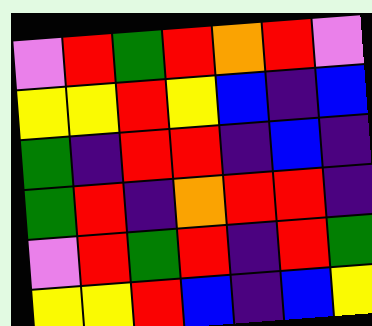[["violet", "red", "green", "red", "orange", "red", "violet"], ["yellow", "yellow", "red", "yellow", "blue", "indigo", "blue"], ["green", "indigo", "red", "red", "indigo", "blue", "indigo"], ["green", "red", "indigo", "orange", "red", "red", "indigo"], ["violet", "red", "green", "red", "indigo", "red", "green"], ["yellow", "yellow", "red", "blue", "indigo", "blue", "yellow"]]